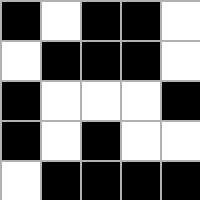[["black", "white", "black", "black", "white"], ["white", "black", "black", "black", "white"], ["black", "white", "white", "white", "black"], ["black", "white", "black", "white", "white"], ["white", "black", "black", "black", "black"]]